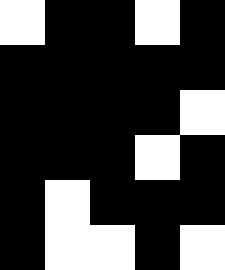[["white", "black", "black", "white", "black"], ["black", "black", "black", "black", "black"], ["black", "black", "black", "black", "white"], ["black", "black", "black", "white", "black"], ["black", "white", "black", "black", "black"], ["black", "white", "white", "black", "white"]]